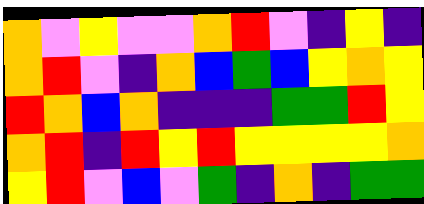[["orange", "violet", "yellow", "violet", "violet", "orange", "red", "violet", "indigo", "yellow", "indigo"], ["orange", "red", "violet", "indigo", "orange", "blue", "green", "blue", "yellow", "orange", "yellow"], ["red", "orange", "blue", "orange", "indigo", "indigo", "indigo", "green", "green", "red", "yellow"], ["orange", "red", "indigo", "red", "yellow", "red", "yellow", "yellow", "yellow", "yellow", "orange"], ["yellow", "red", "violet", "blue", "violet", "green", "indigo", "orange", "indigo", "green", "green"]]